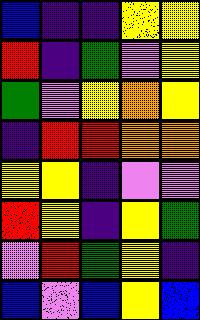[["blue", "indigo", "indigo", "yellow", "yellow"], ["red", "indigo", "green", "violet", "yellow"], ["green", "violet", "yellow", "orange", "yellow"], ["indigo", "red", "red", "orange", "orange"], ["yellow", "yellow", "indigo", "violet", "violet"], ["red", "yellow", "indigo", "yellow", "green"], ["violet", "red", "green", "yellow", "indigo"], ["blue", "violet", "blue", "yellow", "blue"]]